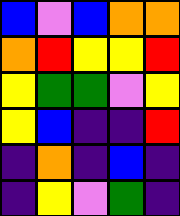[["blue", "violet", "blue", "orange", "orange"], ["orange", "red", "yellow", "yellow", "red"], ["yellow", "green", "green", "violet", "yellow"], ["yellow", "blue", "indigo", "indigo", "red"], ["indigo", "orange", "indigo", "blue", "indigo"], ["indigo", "yellow", "violet", "green", "indigo"]]